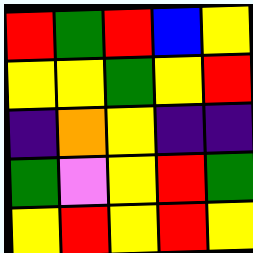[["red", "green", "red", "blue", "yellow"], ["yellow", "yellow", "green", "yellow", "red"], ["indigo", "orange", "yellow", "indigo", "indigo"], ["green", "violet", "yellow", "red", "green"], ["yellow", "red", "yellow", "red", "yellow"]]